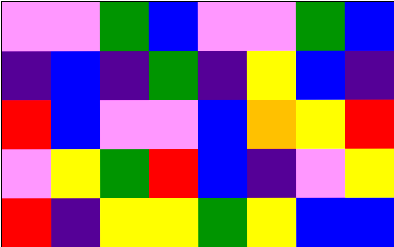[["violet", "violet", "green", "blue", "violet", "violet", "green", "blue"], ["indigo", "blue", "indigo", "green", "indigo", "yellow", "blue", "indigo"], ["red", "blue", "violet", "violet", "blue", "orange", "yellow", "red"], ["violet", "yellow", "green", "red", "blue", "indigo", "violet", "yellow"], ["red", "indigo", "yellow", "yellow", "green", "yellow", "blue", "blue"]]